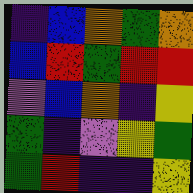[["indigo", "blue", "orange", "green", "orange"], ["blue", "red", "green", "red", "red"], ["violet", "blue", "orange", "indigo", "yellow"], ["green", "indigo", "violet", "yellow", "green"], ["green", "red", "indigo", "indigo", "yellow"]]